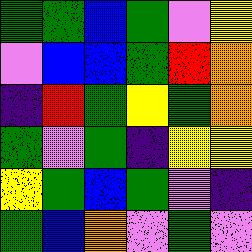[["green", "green", "blue", "green", "violet", "yellow"], ["violet", "blue", "blue", "green", "red", "orange"], ["indigo", "red", "green", "yellow", "green", "orange"], ["green", "violet", "green", "indigo", "yellow", "yellow"], ["yellow", "green", "blue", "green", "violet", "indigo"], ["green", "blue", "orange", "violet", "green", "violet"]]